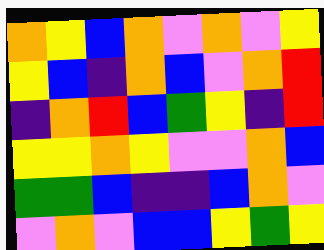[["orange", "yellow", "blue", "orange", "violet", "orange", "violet", "yellow"], ["yellow", "blue", "indigo", "orange", "blue", "violet", "orange", "red"], ["indigo", "orange", "red", "blue", "green", "yellow", "indigo", "red"], ["yellow", "yellow", "orange", "yellow", "violet", "violet", "orange", "blue"], ["green", "green", "blue", "indigo", "indigo", "blue", "orange", "violet"], ["violet", "orange", "violet", "blue", "blue", "yellow", "green", "yellow"]]